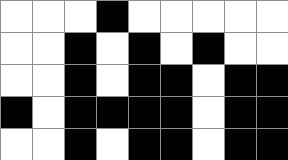[["white", "white", "white", "black", "white", "white", "white", "white", "white"], ["white", "white", "black", "white", "black", "white", "black", "white", "white"], ["white", "white", "black", "white", "black", "black", "white", "black", "black"], ["black", "white", "black", "black", "black", "black", "white", "black", "black"], ["white", "white", "black", "white", "black", "black", "white", "black", "black"]]